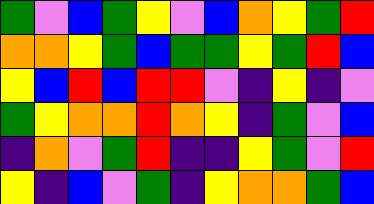[["green", "violet", "blue", "green", "yellow", "violet", "blue", "orange", "yellow", "green", "red"], ["orange", "orange", "yellow", "green", "blue", "green", "green", "yellow", "green", "red", "blue"], ["yellow", "blue", "red", "blue", "red", "red", "violet", "indigo", "yellow", "indigo", "violet"], ["green", "yellow", "orange", "orange", "red", "orange", "yellow", "indigo", "green", "violet", "blue"], ["indigo", "orange", "violet", "green", "red", "indigo", "indigo", "yellow", "green", "violet", "red"], ["yellow", "indigo", "blue", "violet", "green", "indigo", "yellow", "orange", "orange", "green", "blue"]]